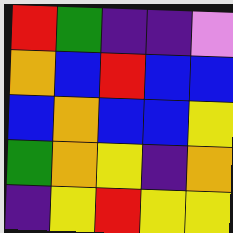[["red", "green", "indigo", "indigo", "violet"], ["orange", "blue", "red", "blue", "blue"], ["blue", "orange", "blue", "blue", "yellow"], ["green", "orange", "yellow", "indigo", "orange"], ["indigo", "yellow", "red", "yellow", "yellow"]]